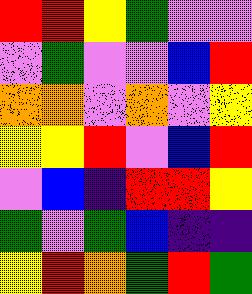[["red", "red", "yellow", "green", "violet", "violet"], ["violet", "green", "violet", "violet", "blue", "red"], ["orange", "orange", "violet", "orange", "violet", "yellow"], ["yellow", "yellow", "red", "violet", "blue", "red"], ["violet", "blue", "indigo", "red", "red", "yellow"], ["green", "violet", "green", "blue", "indigo", "indigo"], ["yellow", "red", "orange", "green", "red", "green"]]